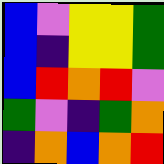[["blue", "violet", "yellow", "yellow", "green"], ["blue", "indigo", "yellow", "yellow", "green"], ["blue", "red", "orange", "red", "violet"], ["green", "violet", "indigo", "green", "orange"], ["indigo", "orange", "blue", "orange", "red"]]